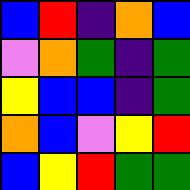[["blue", "red", "indigo", "orange", "blue"], ["violet", "orange", "green", "indigo", "green"], ["yellow", "blue", "blue", "indigo", "green"], ["orange", "blue", "violet", "yellow", "red"], ["blue", "yellow", "red", "green", "green"]]